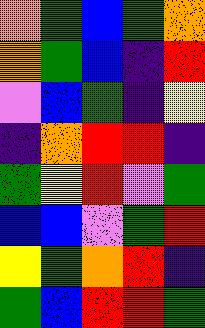[["orange", "green", "blue", "green", "orange"], ["orange", "green", "blue", "indigo", "red"], ["violet", "blue", "green", "indigo", "yellow"], ["indigo", "orange", "red", "red", "indigo"], ["green", "yellow", "red", "violet", "green"], ["blue", "blue", "violet", "green", "red"], ["yellow", "green", "orange", "red", "indigo"], ["green", "blue", "red", "red", "green"]]